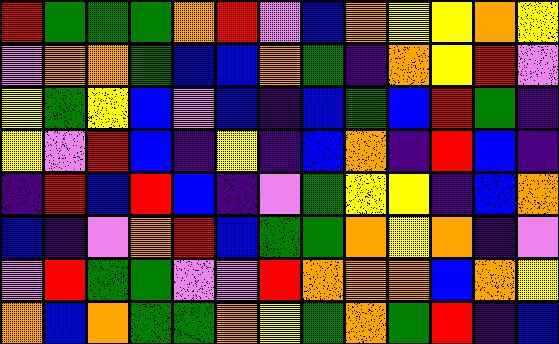[["red", "green", "green", "green", "orange", "red", "violet", "blue", "orange", "yellow", "yellow", "orange", "yellow"], ["violet", "orange", "orange", "green", "blue", "blue", "orange", "green", "indigo", "orange", "yellow", "red", "violet"], ["yellow", "green", "yellow", "blue", "violet", "blue", "indigo", "blue", "green", "blue", "red", "green", "indigo"], ["yellow", "violet", "red", "blue", "indigo", "yellow", "indigo", "blue", "orange", "indigo", "red", "blue", "indigo"], ["indigo", "red", "blue", "red", "blue", "indigo", "violet", "green", "yellow", "yellow", "indigo", "blue", "orange"], ["blue", "indigo", "violet", "orange", "red", "blue", "green", "green", "orange", "yellow", "orange", "indigo", "violet"], ["violet", "red", "green", "green", "violet", "violet", "red", "orange", "orange", "orange", "blue", "orange", "yellow"], ["orange", "blue", "orange", "green", "green", "orange", "yellow", "green", "orange", "green", "red", "indigo", "blue"]]